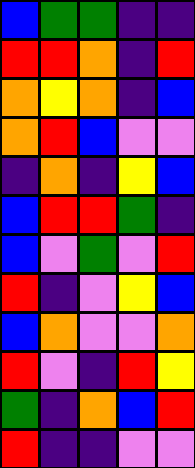[["blue", "green", "green", "indigo", "indigo"], ["red", "red", "orange", "indigo", "red"], ["orange", "yellow", "orange", "indigo", "blue"], ["orange", "red", "blue", "violet", "violet"], ["indigo", "orange", "indigo", "yellow", "blue"], ["blue", "red", "red", "green", "indigo"], ["blue", "violet", "green", "violet", "red"], ["red", "indigo", "violet", "yellow", "blue"], ["blue", "orange", "violet", "violet", "orange"], ["red", "violet", "indigo", "red", "yellow"], ["green", "indigo", "orange", "blue", "red"], ["red", "indigo", "indigo", "violet", "violet"]]